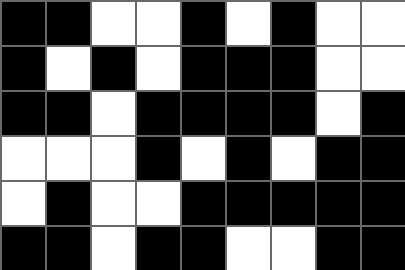[["black", "black", "white", "white", "black", "white", "black", "white", "white"], ["black", "white", "black", "white", "black", "black", "black", "white", "white"], ["black", "black", "white", "black", "black", "black", "black", "white", "black"], ["white", "white", "white", "black", "white", "black", "white", "black", "black"], ["white", "black", "white", "white", "black", "black", "black", "black", "black"], ["black", "black", "white", "black", "black", "white", "white", "black", "black"]]